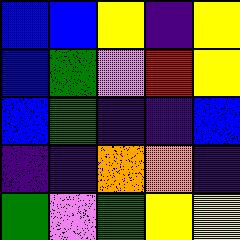[["blue", "blue", "yellow", "indigo", "yellow"], ["blue", "green", "violet", "red", "yellow"], ["blue", "green", "indigo", "indigo", "blue"], ["indigo", "indigo", "orange", "orange", "indigo"], ["green", "violet", "green", "yellow", "yellow"]]